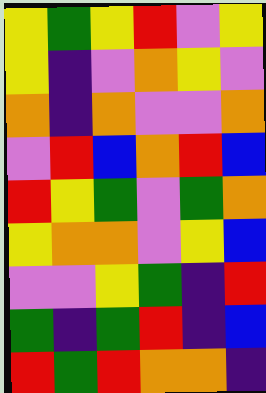[["yellow", "green", "yellow", "red", "violet", "yellow"], ["yellow", "indigo", "violet", "orange", "yellow", "violet"], ["orange", "indigo", "orange", "violet", "violet", "orange"], ["violet", "red", "blue", "orange", "red", "blue"], ["red", "yellow", "green", "violet", "green", "orange"], ["yellow", "orange", "orange", "violet", "yellow", "blue"], ["violet", "violet", "yellow", "green", "indigo", "red"], ["green", "indigo", "green", "red", "indigo", "blue"], ["red", "green", "red", "orange", "orange", "indigo"]]